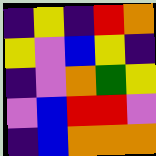[["indigo", "yellow", "indigo", "red", "orange"], ["yellow", "violet", "blue", "yellow", "indigo"], ["indigo", "violet", "orange", "green", "yellow"], ["violet", "blue", "red", "red", "violet"], ["indigo", "blue", "orange", "orange", "orange"]]